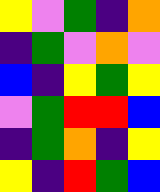[["yellow", "violet", "green", "indigo", "orange"], ["indigo", "green", "violet", "orange", "violet"], ["blue", "indigo", "yellow", "green", "yellow"], ["violet", "green", "red", "red", "blue"], ["indigo", "green", "orange", "indigo", "yellow"], ["yellow", "indigo", "red", "green", "blue"]]